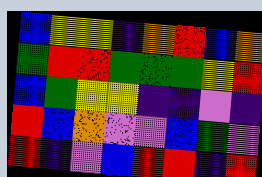[["blue", "yellow", "yellow", "indigo", "orange", "red", "blue", "orange"], ["green", "red", "red", "green", "green", "green", "yellow", "red"], ["blue", "green", "yellow", "yellow", "indigo", "indigo", "violet", "indigo"], ["red", "blue", "orange", "violet", "violet", "blue", "green", "violet"], ["red", "indigo", "violet", "blue", "red", "red", "indigo", "red"]]